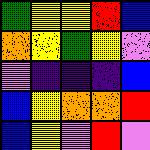[["green", "yellow", "yellow", "red", "blue"], ["orange", "yellow", "green", "yellow", "violet"], ["violet", "indigo", "indigo", "indigo", "blue"], ["blue", "yellow", "orange", "orange", "red"], ["blue", "yellow", "violet", "red", "violet"]]